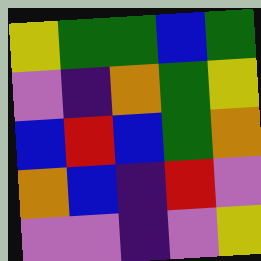[["yellow", "green", "green", "blue", "green"], ["violet", "indigo", "orange", "green", "yellow"], ["blue", "red", "blue", "green", "orange"], ["orange", "blue", "indigo", "red", "violet"], ["violet", "violet", "indigo", "violet", "yellow"]]